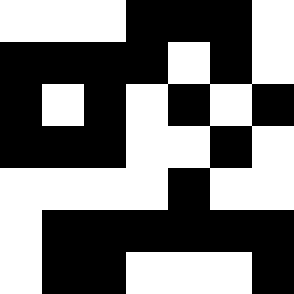[["white", "white", "white", "black", "black", "black", "white"], ["black", "black", "black", "black", "white", "black", "white"], ["black", "white", "black", "white", "black", "white", "black"], ["black", "black", "black", "white", "white", "black", "white"], ["white", "white", "white", "white", "black", "white", "white"], ["white", "black", "black", "black", "black", "black", "black"], ["white", "black", "black", "white", "white", "white", "black"]]